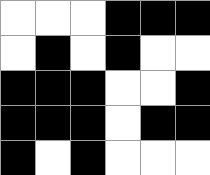[["white", "white", "white", "black", "black", "black"], ["white", "black", "white", "black", "white", "white"], ["black", "black", "black", "white", "white", "black"], ["black", "black", "black", "white", "black", "black"], ["black", "white", "black", "white", "white", "white"]]